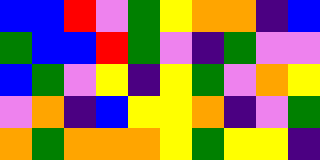[["blue", "blue", "red", "violet", "green", "yellow", "orange", "orange", "indigo", "blue"], ["green", "blue", "blue", "red", "green", "violet", "indigo", "green", "violet", "violet"], ["blue", "green", "violet", "yellow", "indigo", "yellow", "green", "violet", "orange", "yellow"], ["violet", "orange", "indigo", "blue", "yellow", "yellow", "orange", "indigo", "violet", "green"], ["orange", "green", "orange", "orange", "orange", "yellow", "green", "yellow", "yellow", "indigo"]]